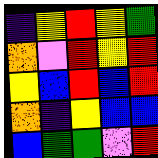[["indigo", "yellow", "red", "yellow", "green"], ["orange", "violet", "red", "yellow", "red"], ["yellow", "blue", "red", "blue", "red"], ["orange", "indigo", "yellow", "blue", "blue"], ["blue", "green", "green", "violet", "red"]]